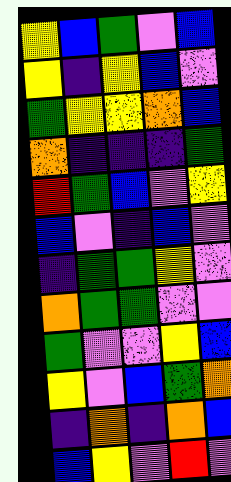[["yellow", "blue", "green", "violet", "blue"], ["yellow", "indigo", "yellow", "blue", "violet"], ["green", "yellow", "yellow", "orange", "blue"], ["orange", "indigo", "indigo", "indigo", "green"], ["red", "green", "blue", "violet", "yellow"], ["blue", "violet", "indigo", "blue", "violet"], ["indigo", "green", "green", "yellow", "violet"], ["orange", "green", "green", "violet", "violet"], ["green", "violet", "violet", "yellow", "blue"], ["yellow", "violet", "blue", "green", "orange"], ["indigo", "orange", "indigo", "orange", "blue"], ["blue", "yellow", "violet", "red", "violet"]]